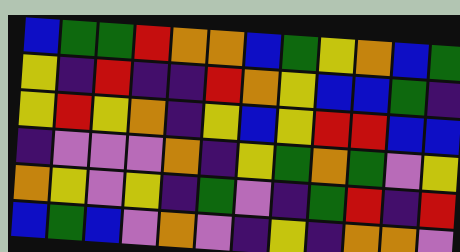[["blue", "green", "green", "red", "orange", "orange", "blue", "green", "yellow", "orange", "blue", "green"], ["yellow", "indigo", "red", "indigo", "indigo", "red", "orange", "yellow", "blue", "blue", "green", "indigo"], ["yellow", "red", "yellow", "orange", "indigo", "yellow", "blue", "yellow", "red", "red", "blue", "blue"], ["indigo", "violet", "violet", "violet", "orange", "indigo", "yellow", "green", "orange", "green", "violet", "yellow"], ["orange", "yellow", "violet", "yellow", "indigo", "green", "violet", "indigo", "green", "red", "indigo", "red"], ["blue", "green", "blue", "violet", "orange", "violet", "indigo", "yellow", "indigo", "orange", "orange", "violet"]]